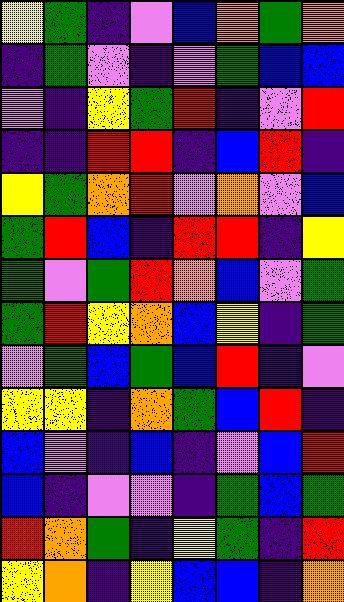[["yellow", "green", "indigo", "violet", "blue", "orange", "green", "orange"], ["indigo", "green", "violet", "indigo", "violet", "green", "blue", "blue"], ["violet", "indigo", "yellow", "green", "red", "indigo", "violet", "red"], ["indigo", "indigo", "red", "red", "indigo", "blue", "red", "indigo"], ["yellow", "green", "orange", "red", "violet", "orange", "violet", "blue"], ["green", "red", "blue", "indigo", "red", "red", "indigo", "yellow"], ["green", "violet", "green", "red", "orange", "blue", "violet", "green"], ["green", "red", "yellow", "orange", "blue", "yellow", "indigo", "green"], ["violet", "green", "blue", "green", "blue", "red", "indigo", "violet"], ["yellow", "yellow", "indigo", "orange", "green", "blue", "red", "indigo"], ["blue", "violet", "indigo", "blue", "indigo", "violet", "blue", "red"], ["blue", "indigo", "violet", "violet", "indigo", "green", "blue", "green"], ["red", "orange", "green", "indigo", "yellow", "green", "indigo", "red"], ["yellow", "orange", "indigo", "yellow", "blue", "blue", "indigo", "orange"]]